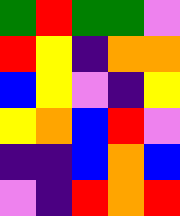[["green", "red", "green", "green", "violet"], ["red", "yellow", "indigo", "orange", "orange"], ["blue", "yellow", "violet", "indigo", "yellow"], ["yellow", "orange", "blue", "red", "violet"], ["indigo", "indigo", "blue", "orange", "blue"], ["violet", "indigo", "red", "orange", "red"]]